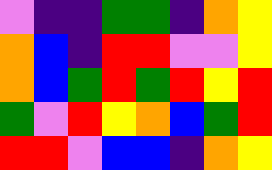[["violet", "indigo", "indigo", "green", "green", "indigo", "orange", "yellow"], ["orange", "blue", "indigo", "red", "red", "violet", "violet", "yellow"], ["orange", "blue", "green", "red", "green", "red", "yellow", "red"], ["green", "violet", "red", "yellow", "orange", "blue", "green", "red"], ["red", "red", "violet", "blue", "blue", "indigo", "orange", "yellow"]]